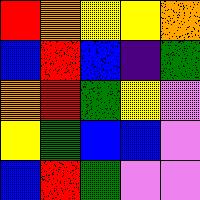[["red", "orange", "yellow", "yellow", "orange"], ["blue", "red", "blue", "indigo", "green"], ["orange", "red", "green", "yellow", "violet"], ["yellow", "green", "blue", "blue", "violet"], ["blue", "red", "green", "violet", "violet"]]